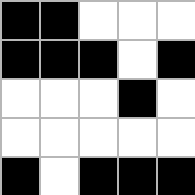[["black", "black", "white", "white", "white"], ["black", "black", "black", "white", "black"], ["white", "white", "white", "black", "white"], ["white", "white", "white", "white", "white"], ["black", "white", "black", "black", "black"]]